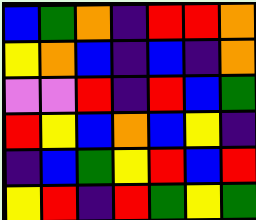[["blue", "green", "orange", "indigo", "red", "red", "orange"], ["yellow", "orange", "blue", "indigo", "blue", "indigo", "orange"], ["violet", "violet", "red", "indigo", "red", "blue", "green"], ["red", "yellow", "blue", "orange", "blue", "yellow", "indigo"], ["indigo", "blue", "green", "yellow", "red", "blue", "red"], ["yellow", "red", "indigo", "red", "green", "yellow", "green"]]